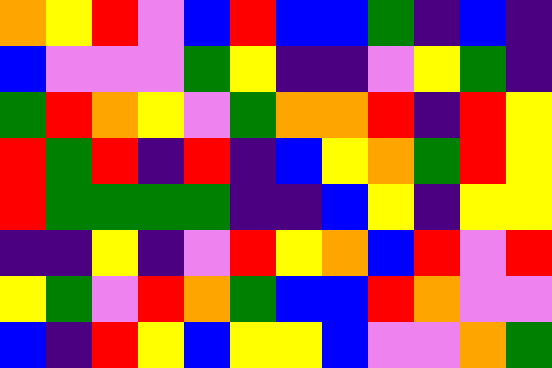[["orange", "yellow", "red", "violet", "blue", "red", "blue", "blue", "green", "indigo", "blue", "indigo"], ["blue", "violet", "violet", "violet", "green", "yellow", "indigo", "indigo", "violet", "yellow", "green", "indigo"], ["green", "red", "orange", "yellow", "violet", "green", "orange", "orange", "red", "indigo", "red", "yellow"], ["red", "green", "red", "indigo", "red", "indigo", "blue", "yellow", "orange", "green", "red", "yellow"], ["red", "green", "green", "green", "green", "indigo", "indigo", "blue", "yellow", "indigo", "yellow", "yellow"], ["indigo", "indigo", "yellow", "indigo", "violet", "red", "yellow", "orange", "blue", "red", "violet", "red"], ["yellow", "green", "violet", "red", "orange", "green", "blue", "blue", "red", "orange", "violet", "violet"], ["blue", "indigo", "red", "yellow", "blue", "yellow", "yellow", "blue", "violet", "violet", "orange", "green"]]